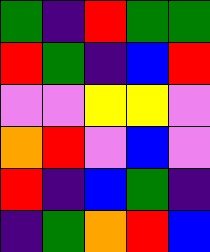[["green", "indigo", "red", "green", "green"], ["red", "green", "indigo", "blue", "red"], ["violet", "violet", "yellow", "yellow", "violet"], ["orange", "red", "violet", "blue", "violet"], ["red", "indigo", "blue", "green", "indigo"], ["indigo", "green", "orange", "red", "blue"]]